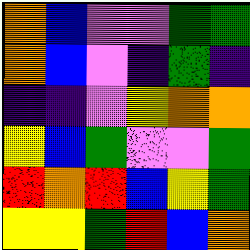[["orange", "blue", "violet", "violet", "green", "green"], ["orange", "blue", "violet", "indigo", "green", "indigo"], ["indigo", "indigo", "violet", "yellow", "orange", "orange"], ["yellow", "blue", "green", "violet", "violet", "green"], ["red", "orange", "red", "blue", "yellow", "green"], ["yellow", "yellow", "green", "red", "blue", "orange"]]